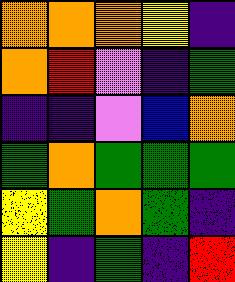[["orange", "orange", "orange", "yellow", "indigo"], ["orange", "red", "violet", "indigo", "green"], ["indigo", "indigo", "violet", "blue", "orange"], ["green", "orange", "green", "green", "green"], ["yellow", "green", "orange", "green", "indigo"], ["yellow", "indigo", "green", "indigo", "red"]]